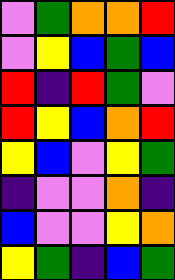[["violet", "green", "orange", "orange", "red"], ["violet", "yellow", "blue", "green", "blue"], ["red", "indigo", "red", "green", "violet"], ["red", "yellow", "blue", "orange", "red"], ["yellow", "blue", "violet", "yellow", "green"], ["indigo", "violet", "violet", "orange", "indigo"], ["blue", "violet", "violet", "yellow", "orange"], ["yellow", "green", "indigo", "blue", "green"]]